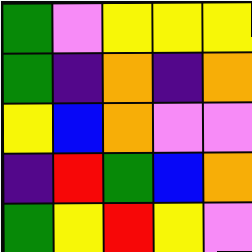[["green", "violet", "yellow", "yellow", "yellow"], ["green", "indigo", "orange", "indigo", "orange"], ["yellow", "blue", "orange", "violet", "violet"], ["indigo", "red", "green", "blue", "orange"], ["green", "yellow", "red", "yellow", "violet"]]